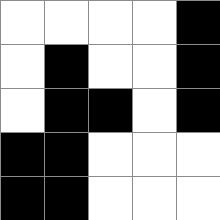[["white", "white", "white", "white", "black"], ["white", "black", "white", "white", "black"], ["white", "black", "black", "white", "black"], ["black", "black", "white", "white", "white"], ["black", "black", "white", "white", "white"]]